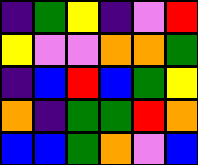[["indigo", "green", "yellow", "indigo", "violet", "red"], ["yellow", "violet", "violet", "orange", "orange", "green"], ["indigo", "blue", "red", "blue", "green", "yellow"], ["orange", "indigo", "green", "green", "red", "orange"], ["blue", "blue", "green", "orange", "violet", "blue"]]